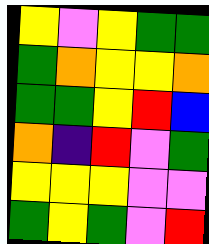[["yellow", "violet", "yellow", "green", "green"], ["green", "orange", "yellow", "yellow", "orange"], ["green", "green", "yellow", "red", "blue"], ["orange", "indigo", "red", "violet", "green"], ["yellow", "yellow", "yellow", "violet", "violet"], ["green", "yellow", "green", "violet", "red"]]